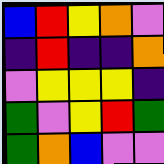[["blue", "red", "yellow", "orange", "violet"], ["indigo", "red", "indigo", "indigo", "orange"], ["violet", "yellow", "yellow", "yellow", "indigo"], ["green", "violet", "yellow", "red", "green"], ["green", "orange", "blue", "violet", "violet"]]